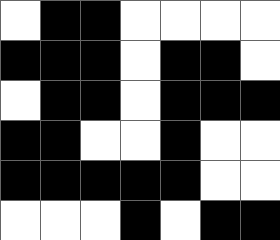[["white", "black", "black", "white", "white", "white", "white"], ["black", "black", "black", "white", "black", "black", "white"], ["white", "black", "black", "white", "black", "black", "black"], ["black", "black", "white", "white", "black", "white", "white"], ["black", "black", "black", "black", "black", "white", "white"], ["white", "white", "white", "black", "white", "black", "black"]]